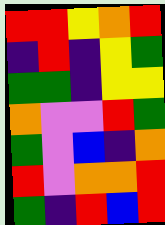[["red", "red", "yellow", "orange", "red"], ["indigo", "red", "indigo", "yellow", "green"], ["green", "green", "indigo", "yellow", "yellow"], ["orange", "violet", "violet", "red", "green"], ["green", "violet", "blue", "indigo", "orange"], ["red", "violet", "orange", "orange", "red"], ["green", "indigo", "red", "blue", "red"]]